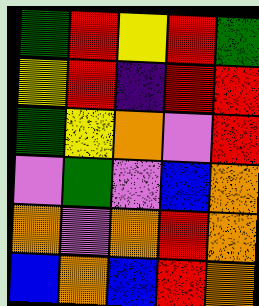[["green", "red", "yellow", "red", "green"], ["yellow", "red", "indigo", "red", "red"], ["green", "yellow", "orange", "violet", "red"], ["violet", "green", "violet", "blue", "orange"], ["orange", "violet", "orange", "red", "orange"], ["blue", "orange", "blue", "red", "orange"]]